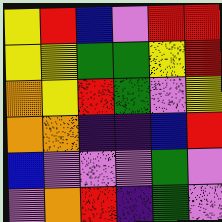[["yellow", "red", "blue", "violet", "red", "red"], ["yellow", "yellow", "green", "green", "yellow", "red"], ["orange", "yellow", "red", "green", "violet", "yellow"], ["orange", "orange", "indigo", "indigo", "blue", "red"], ["blue", "violet", "violet", "violet", "green", "violet"], ["violet", "orange", "red", "indigo", "green", "violet"]]